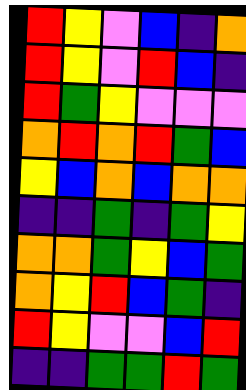[["red", "yellow", "violet", "blue", "indigo", "orange"], ["red", "yellow", "violet", "red", "blue", "indigo"], ["red", "green", "yellow", "violet", "violet", "violet"], ["orange", "red", "orange", "red", "green", "blue"], ["yellow", "blue", "orange", "blue", "orange", "orange"], ["indigo", "indigo", "green", "indigo", "green", "yellow"], ["orange", "orange", "green", "yellow", "blue", "green"], ["orange", "yellow", "red", "blue", "green", "indigo"], ["red", "yellow", "violet", "violet", "blue", "red"], ["indigo", "indigo", "green", "green", "red", "green"]]